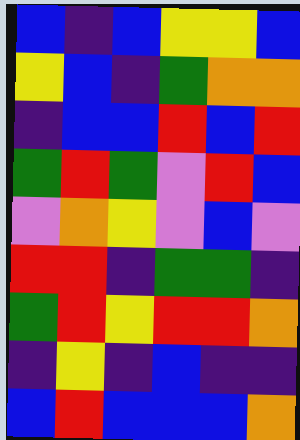[["blue", "indigo", "blue", "yellow", "yellow", "blue"], ["yellow", "blue", "indigo", "green", "orange", "orange"], ["indigo", "blue", "blue", "red", "blue", "red"], ["green", "red", "green", "violet", "red", "blue"], ["violet", "orange", "yellow", "violet", "blue", "violet"], ["red", "red", "indigo", "green", "green", "indigo"], ["green", "red", "yellow", "red", "red", "orange"], ["indigo", "yellow", "indigo", "blue", "indigo", "indigo"], ["blue", "red", "blue", "blue", "blue", "orange"]]